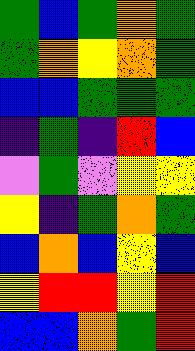[["green", "blue", "green", "orange", "green"], ["green", "orange", "yellow", "orange", "green"], ["blue", "blue", "green", "green", "green"], ["indigo", "green", "indigo", "red", "blue"], ["violet", "green", "violet", "yellow", "yellow"], ["yellow", "indigo", "green", "orange", "green"], ["blue", "orange", "blue", "yellow", "blue"], ["yellow", "red", "red", "yellow", "red"], ["blue", "blue", "orange", "green", "red"]]